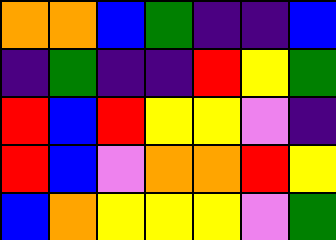[["orange", "orange", "blue", "green", "indigo", "indigo", "blue"], ["indigo", "green", "indigo", "indigo", "red", "yellow", "green"], ["red", "blue", "red", "yellow", "yellow", "violet", "indigo"], ["red", "blue", "violet", "orange", "orange", "red", "yellow"], ["blue", "orange", "yellow", "yellow", "yellow", "violet", "green"]]